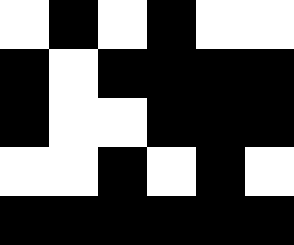[["white", "black", "white", "black", "white", "white"], ["black", "white", "black", "black", "black", "black"], ["black", "white", "white", "black", "black", "black"], ["white", "white", "black", "white", "black", "white"], ["black", "black", "black", "black", "black", "black"]]